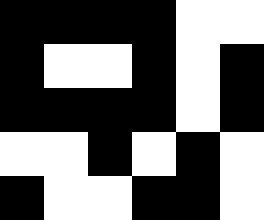[["black", "black", "black", "black", "white", "white"], ["black", "white", "white", "black", "white", "black"], ["black", "black", "black", "black", "white", "black"], ["white", "white", "black", "white", "black", "white"], ["black", "white", "white", "black", "black", "white"]]